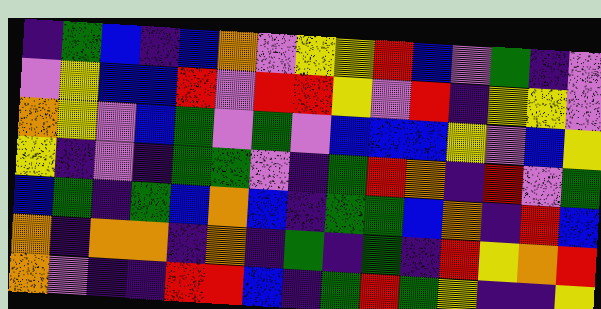[["indigo", "green", "blue", "indigo", "blue", "orange", "violet", "yellow", "yellow", "red", "blue", "violet", "green", "indigo", "violet"], ["violet", "yellow", "blue", "blue", "red", "violet", "red", "red", "yellow", "violet", "red", "indigo", "yellow", "yellow", "violet"], ["orange", "yellow", "violet", "blue", "green", "violet", "green", "violet", "blue", "blue", "blue", "yellow", "violet", "blue", "yellow"], ["yellow", "indigo", "violet", "indigo", "green", "green", "violet", "indigo", "green", "red", "orange", "indigo", "red", "violet", "green"], ["blue", "green", "indigo", "green", "blue", "orange", "blue", "indigo", "green", "green", "blue", "orange", "indigo", "red", "blue"], ["orange", "indigo", "orange", "orange", "indigo", "orange", "indigo", "green", "indigo", "green", "indigo", "red", "yellow", "orange", "red"], ["orange", "violet", "indigo", "indigo", "red", "red", "blue", "indigo", "green", "red", "green", "yellow", "indigo", "indigo", "yellow"]]